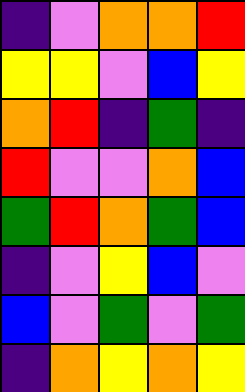[["indigo", "violet", "orange", "orange", "red"], ["yellow", "yellow", "violet", "blue", "yellow"], ["orange", "red", "indigo", "green", "indigo"], ["red", "violet", "violet", "orange", "blue"], ["green", "red", "orange", "green", "blue"], ["indigo", "violet", "yellow", "blue", "violet"], ["blue", "violet", "green", "violet", "green"], ["indigo", "orange", "yellow", "orange", "yellow"]]